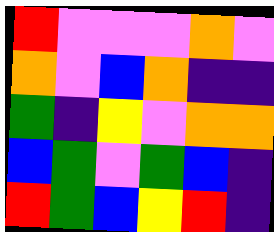[["red", "violet", "violet", "violet", "orange", "violet"], ["orange", "violet", "blue", "orange", "indigo", "indigo"], ["green", "indigo", "yellow", "violet", "orange", "orange"], ["blue", "green", "violet", "green", "blue", "indigo"], ["red", "green", "blue", "yellow", "red", "indigo"]]